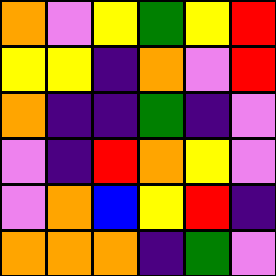[["orange", "violet", "yellow", "green", "yellow", "red"], ["yellow", "yellow", "indigo", "orange", "violet", "red"], ["orange", "indigo", "indigo", "green", "indigo", "violet"], ["violet", "indigo", "red", "orange", "yellow", "violet"], ["violet", "orange", "blue", "yellow", "red", "indigo"], ["orange", "orange", "orange", "indigo", "green", "violet"]]